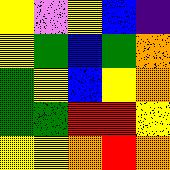[["yellow", "violet", "yellow", "blue", "indigo"], ["yellow", "green", "blue", "green", "orange"], ["green", "yellow", "blue", "yellow", "orange"], ["green", "green", "red", "red", "yellow"], ["yellow", "yellow", "orange", "red", "orange"]]